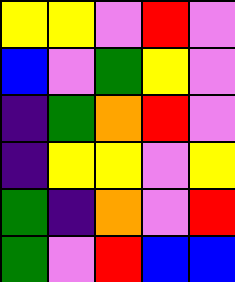[["yellow", "yellow", "violet", "red", "violet"], ["blue", "violet", "green", "yellow", "violet"], ["indigo", "green", "orange", "red", "violet"], ["indigo", "yellow", "yellow", "violet", "yellow"], ["green", "indigo", "orange", "violet", "red"], ["green", "violet", "red", "blue", "blue"]]